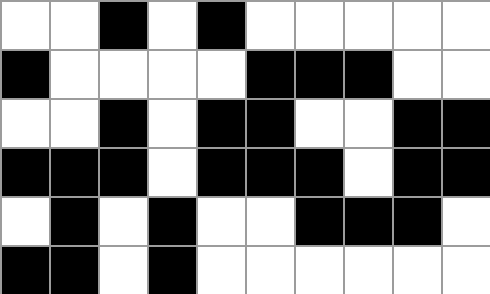[["white", "white", "black", "white", "black", "white", "white", "white", "white", "white"], ["black", "white", "white", "white", "white", "black", "black", "black", "white", "white"], ["white", "white", "black", "white", "black", "black", "white", "white", "black", "black"], ["black", "black", "black", "white", "black", "black", "black", "white", "black", "black"], ["white", "black", "white", "black", "white", "white", "black", "black", "black", "white"], ["black", "black", "white", "black", "white", "white", "white", "white", "white", "white"]]